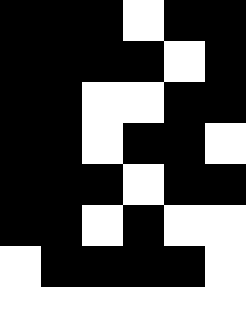[["black", "black", "black", "white", "black", "black"], ["black", "black", "black", "black", "white", "black"], ["black", "black", "white", "white", "black", "black"], ["black", "black", "white", "black", "black", "white"], ["black", "black", "black", "white", "black", "black"], ["black", "black", "white", "black", "white", "white"], ["white", "black", "black", "black", "black", "white"], ["white", "white", "white", "white", "white", "white"]]